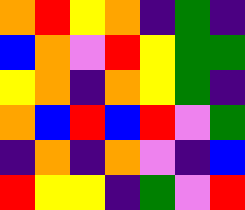[["orange", "red", "yellow", "orange", "indigo", "green", "indigo"], ["blue", "orange", "violet", "red", "yellow", "green", "green"], ["yellow", "orange", "indigo", "orange", "yellow", "green", "indigo"], ["orange", "blue", "red", "blue", "red", "violet", "green"], ["indigo", "orange", "indigo", "orange", "violet", "indigo", "blue"], ["red", "yellow", "yellow", "indigo", "green", "violet", "red"]]